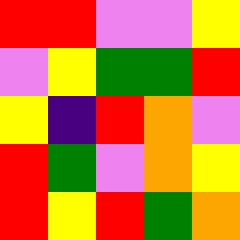[["red", "red", "violet", "violet", "yellow"], ["violet", "yellow", "green", "green", "red"], ["yellow", "indigo", "red", "orange", "violet"], ["red", "green", "violet", "orange", "yellow"], ["red", "yellow", "red", "green", "orange"]]